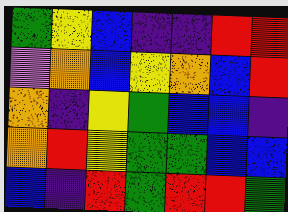[["green", "yellow", "blue", "indigo", "indigo", "red", "red"], ["violet", "orange", "blue", "yellow", "orange", "blue", "red"], ["orange", "indigo", "yellow", "green", "blue", "blue", "indigo"], ["orange", "red", "yellow", "green", "green", "blue", "blue"], ["blue", "indigo", "red", "green", "red", "red", "green"]]